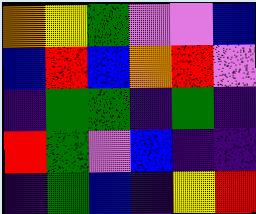[["orange", "yellow", "green", "violet", "violet", "blue"], ["blue", "red", "blue", "orange", "red", "violet"], ["indigo", "green", "green", "indigo", "green", "indigo"], ["red", "green", "violet", "blue", "indigo", "indigo"], ["indigo", "green", "blue", "indigo", "yellow", "red"]]